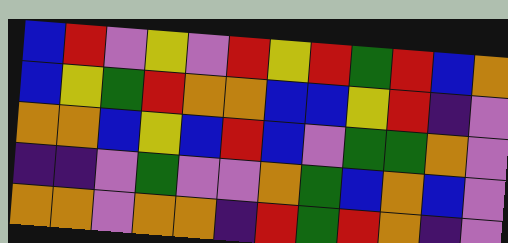[["blue", "red", "violet", "yellow", "violet", "red", "yellow", "red", "green", "red", "blue", "orange"], ["blue", "yellow", "green", "red", "orange", "orange", "blue", "blue", "yellow", "red", "indigo", "violet"], ["orange", "orange", "blue", "yellow", "blue", "red", "blue", "violet", "green", "green", "orange", "violet"], ["indigo", "indigo", "violet", "green", "violet", "violet", "orange", "green", "blue", "orange", "blue", "violet"], ["orange", "orange", "violet", "orange", "orange", "indigo", "red", "green", "red", "orange", "indigo", "violet"]]